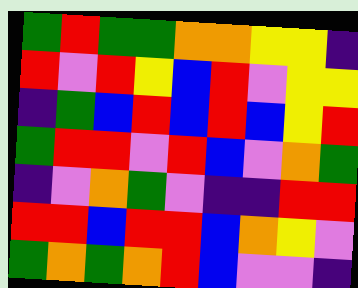[["green", "red", "green", "green", "orange", "orange", "yellow", "yellow", "indigo"], ["red", "violet", "red", "yellow", "blue", "red", "violet", "yellow", "yellow"], ["indigo", "green", "blue", "red", "blue", "red", "blue", "yellow", "red"], ["green", "red", "red", "violet", "red", "blue", "violet", "orange", "green"], ["indigo", "violet", "orange", "green", "violet", "indigo", "indigo", "red", "red"], ["red", "red", "blue", "red", "red", "blue", "orange", "yellow", "violet"], ["green", "orange", "green", "orange", "red", "blue", "violet", "violet", "indigo"]]